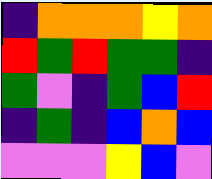[["indigo", "orange", "orange", "orange", "yellow", "orange"], ["red", "green", "red", "green", "green", "indigo"], ["green", "violet", "indigo", "green", "blue", "red"], ["indigo", "green", "indigo", "blue", "orange", "blue"], ["violet", "violet", "violet", "yellow", "blue", "violet"]]